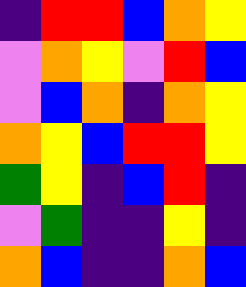[["indigo", "red", "red", "blue", "orange", "yellow"], ["violet", "orange", "yellow", "violet", "red", "blue"], ["violet", "blue", "orange", "indigo", "orange", "yellow"], ["orange", "yellow", "blue", "red", "red", "yellow"], ["green", "yellow", "indigo", "blue", "red", "indigo"], ["violet", "green", "indigo", "indigo", "yellow", "indigo"], ["orange", "blue", "indigo", "indigo", "orange", "blue"]]